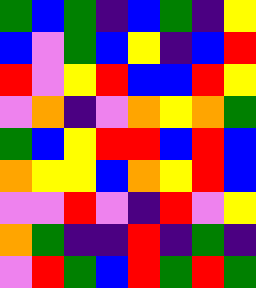[["green", "blue", "green", "indigo", "blue", "green", "indigo", "yellow"], ["blue", "violet", "green", "blue", "yellow", "indigo", "blue", "red"], ["red", "violet", "yellow", "red", "blue", "blue", "red", "yellow"], ["violet", "orange", "indigo", "violet", "orange", "yellow", "orange", "green"], ["green", "blue", "yellow", "red", "red", "blue", "red", "blue"], ["orange", "yellow", "yellow", "blue", "orange", "yellow", "red", "blue"], ["violet", "violet", "red", "violet", "indigo", "red", "violet", "yellow"], ["orange", "green", "indigo", "indigo", "red", "indigo", "green", "indigo"], ["violet", "red", "green", "blue", "red", "green", "red", "green"]]